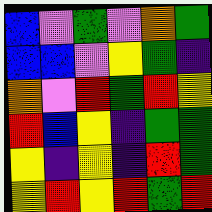[["blue", "violet", "green", "violet", "orange", "green"], ["blue", "blue", "violet", "yellow", "green", "indigo"], ["orange", "violet", "red", "green", "red", "yellow"], ["red", "blue", "yellow", "indigo", "green", "green"], ["yellow", "indigo", "yellow", "indigo", "red", "green"], ["yellow", "red", "yellow", "red", "green", "red"]]